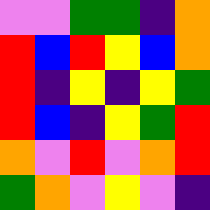[["violet", "violet", "green", "green", "indigo", "orange"], ["red", "blue", "red", "yellow", "blue", "orange"], ["red", "indigo", "yellow", "indigo", "yellow", "green"], ["red", "blue", "indigo", "yellow", "green", "red"], ["orange", "violet", "red", "violet", "orange", "red"], ["green", "orange", "violet", "yellow", "violet", "indigo"]]